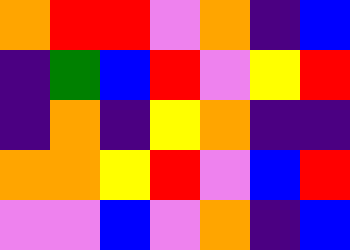[["orange", "red", "red", "violet", "orange", "indigo", "blue"], ["indigo", "green", "blue", "red", "violet", "yellow", "red"], ["indigo", "orange", "indigo", "yellow", "orange", "indigo", "indigo"], ["orange", "orange", "yellow", "red", "violet", "blue", "red"], ["violet", "violet", "blue", "violet", "orange", "indigo", "blue"]]